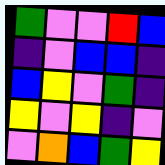[["green", "violet", "violet", "red", "blue"], ["indigo", "violet", "blue", "blue", "indigo"], ["blue", "yellow", "violet", "green", "indigo"], ["yellow", "violet", "yellow", "indigo", "violet"], ["violet", "orange", "blue", "green", "yellow"]]